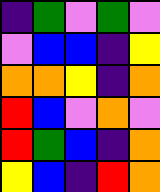[["indigo", "green", "violet", "green", "violet"], ["violet", "blue", "blue", "indigo", "yellow"], ["orange", "orange", "yellow", "indigo", "orange"], ["red", "blue", "violet", "orange", "violet"], ["red", "green", "blue", "indigo", "orange"], ["yellow", "blue", "indigo", "red", "orange"]]